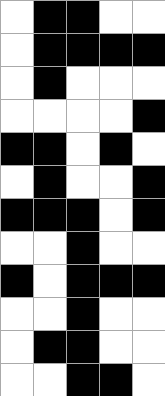[["white", "black", "black", "white", "white"], ["white", "black", "black", "black", "black"], ["white", "black", "white", "white", "white"], ["white", "white", "white", "white", "black"], ["black", "black", "white", "black", "white"], ["white", "black", "white", "white", "black"], ["black", "black", "black", "white", "black"], ["white", "white", "black", "white", "white"], ["black", "white", "black", "black", "black"], ["white", "white", "black", "white", "white"], ["white", "black", "black", "white", "white"], ["white", "white", "black", "black", "white"]]